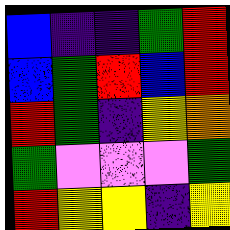[["blue", "indigo", "indigo", "green", "red"], ["blue", "green", "red", "blue", "red"], ["red", "green", "indigo", "yellow", "orange"], ["green", "violet", "violet", "violet", "green"], ["red", "yellow", "yellow", "indigo", "yellow"]]